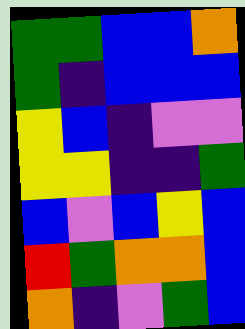[["green", "green", "blue", "blue", "orange"], ["green", "indigo", "blue", "blue", "blue"], ["yellow", "blue", "indigo", "violet", "violet"], ["yellow", "yellow", "indigo", "indigo", "green"], ["blue", "violet", "blue", "yellow", "blue"], ["red", "green", "orange", "orange", "blue"], ["orange", "indigo", "violet", "green", "blue"]]